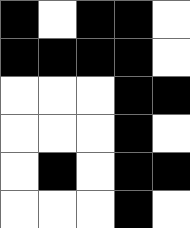[["black", "white", "black", "black", "white"], ["black", "black", "black", "black", "white"], ["white", "white", "white", "black", "black"], ["white", "white", "white", "black", "white"], ["white", "black", "white", "black", "black"], ["white", "white", "white", "black", "white"]]